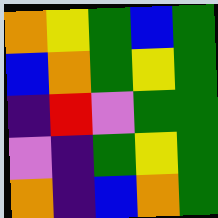[["orange", "yellow", "green", "blue", "green"], ["blue", "orange", "green", "yellow", "green"], ["indigo", "red", "violet", "green", "green"], ["violet", "indigo", "green", "yellow", "green"], ["orange", "indigo", "blue", "orange", "green"]]